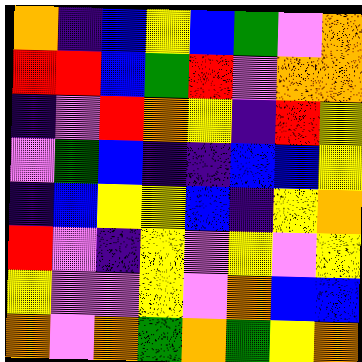[["orange", "indigo", "blue", "yellow", "blue", "green", "violet", "orange"], ["red", "red", "blue", "green", "red", "violet", "orange", "orange"], ["indigo", "violet", "red", "orange", "yellow", "indigo", "red", "yellow"], ["violet", "green", "blue", "indigo", "indigo", "blue", "blue", "yellow"], ["indigo", "blue", "yellow", "yellow", "blue", "indigo", "yellow", "orange"], ["red", "violet", "indigo", "yellow", "violet", "yellow", "violet", "yellow"], ["yellow", "violet", "violet", "yellow", "violet", "orange", "blue", "blue"], ["orange", "violet", "orange", "green", "orange", "green", "yellow", "orange"]]